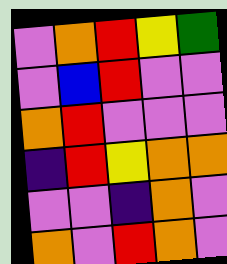[["violet", "orange", "red", "yellow", "green"], ["violet", "blue", "red", "violet", "violet"], ["orange", "red", "violet", "violet", "violet"], ["indigo", "red", "yellow", "orange", "orange"], ["violet", "violet", "indigo", "orange", "violet"], ["orange", "violet", "red", "orange", "violet"]]